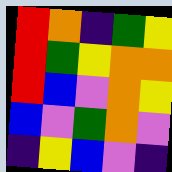[["red", "orange", "indigo", "green", "yellow"], ["red", "green", "yellow", "orange", "orange"], ["red", "blue", "violet", "orange", "yellow"], ["blue", "violet", "green", "orange", "violet"], ["indigo", "yellow", "blue", "violet", "indigo"]]